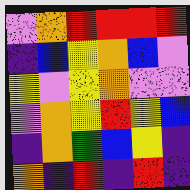[["violet", "orange", "red", "red", "red", "red"], ["indigo", "blue", "yellow", "orange", "blue", "violet"], ["yellow", "violet", "yellow", "orange", "violet", "violet"], ["violet", "orange", "yellow", "red", "yellow", "blue"], ["indigo", "orange", "green", "blue", "yellow", "indigo"], ["orange", "indigo", "red", "indigo", "red", "indigo"]]